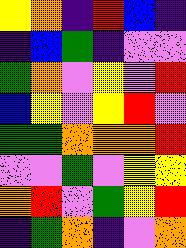[["yellow", "orange", "indigo", "red", "blue", "indigo"], ["indigo", "blue", "green", "indigo", "violet", "violet"], ["green", "orange", "violet", "yellow", "violet", "red"], ["blue", "yellow", "violet", "yellow", "red", "violet"], ["green", "green", "orange", "orange", "orange", "red"], ["violet", "violet", "green", "violet", "yellow", "yellow"], ["orange", "red", "violet", "green", "yellow", "red"], ["indigo", "green", "orange", "indigo", "violet", "orange"]]